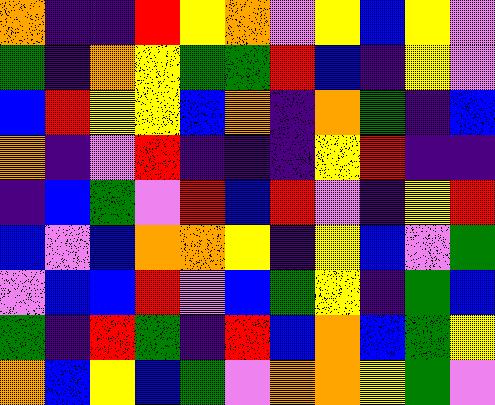[["orange", "indigo", "indigo", "red", "yellow", "orange", "violet", "yellow", "blue", "yellow", "violet"], ["green", "indigo", "orange", "yellow", "green", "green", "red", "blue", "indigo", "yellow", "violet"], ["blue", "red", "yellow", "yellow", "blue", "orange", "indigo", "orange", "green", "indigo", "blue"], ["orange", "indigo", "violet", "red", "indigo", "indigo", "indigo", "yellow", "red", "indigo", "indigo"], ["indigo", "blue", "green", "violet", "red", "blue", "red", "violet", "indigo", "yellow", "red"], ["blue", "violet", "blue", "orange", "orange", "yellow", "indigo", "yellow", "blue", "violet", "green"], ["violet", "blue", "blue", "red", "violet", "blue", "green", "yellow", "indigo", "green", "blue"], ["green", "indigo", "red", "green", "indigo", "red", "blue", "orange", "blue", "green", "yellow"], ["orange", "blue", "yellow", "blue", "green", "violet", "orange", "orange", "yellow", "green", "violet"]]